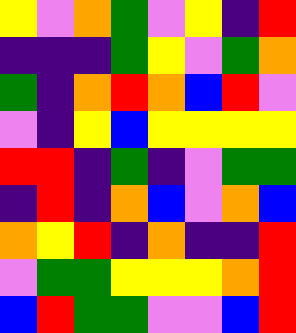[["yellow", "violet", "orange", "green", "violet", "yellow", "indigo", "red"], ["indigo", "indigo", "indigo", "green", "yellow", "violet", "green", "orange"], ["green", "indigo", "orange", "red", "orange", "blue", "red", "violet"], ["violet", "indigo", "yellow", "blue", "yellow", "yellow", "yellow", "yellow"], ["red", "red", "indigo", "green", "indigo", "violet", "green", "green"], ["indigo", "red", "indigo", "orange", "blue", "violet", "orange", "blue"], ["orange", "yellow", "red", "indigo", "orange", "indigo", "indigo", "red"], ["violet", "green", "green", "yellow", "yellow", "yellow", "orange", "red"], ["blue", "red", "green", "green", "violet", "violet", "blue", "red"]]